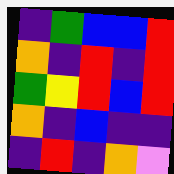[["indigo", "green", "blue", "blue", "red"], ["orange", "indigo", "red", "indigo", "red"], ["green", "yellow", "red", "blue", "red"], ["orange", "indigo", "blue", "indigo", "indigo"], ["indigo", "red", "indigo", "orange", "violet"]]